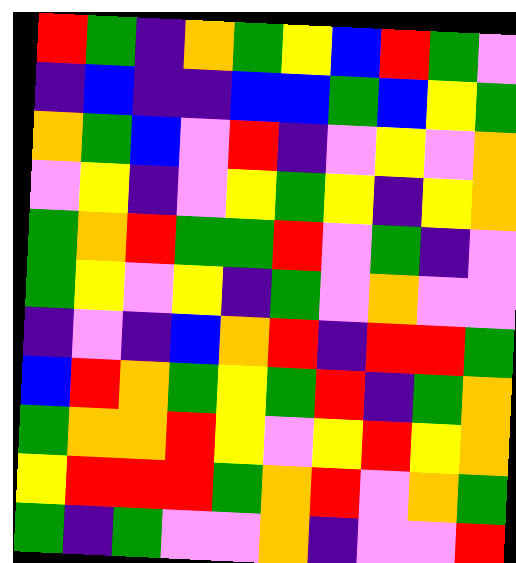[["red", "green", "indigo", "orange", "green", "yellow", "blue", "red", "green", "violet"], ["indigo", "blue", "indigo", "indigo", "blue", "blue", "green", "blue", "yellow", "green"], ["orange", "green", "blue", "violet", "red", "indigo", "violet", "yellow", "violet", "orange"], ["violet", "yellow", "indigo", "violet", "yellow", "green", "yellow", "indigo", "yellow", "orange"], ["green", "orange", "red", "green", "green", "red", "violet", "green", "indigo", "violet"], ["green", "yellow", "violet", "yellow", "indigo", "green", "violet", "orange", "violet", "violet"], ["indigo", "violet", "indigo", "blue", "orange", "red", "indigo", "red", "red", "green"], ["blue", "red", "orange", "green", "yellow", "green", "red", "indigo", "green", "orange"], ["green", "orange", "orange", "red", "yellow", "violet", "yellow", "red", "yellow", "orange"], ["yellow", "red", "red", "red", "green", "orange", "red", "violet", "orange", "green"], ["green", "indigo", "green", "violet", "violet", "orange", "indigo", "violet", "violet", "red"]]